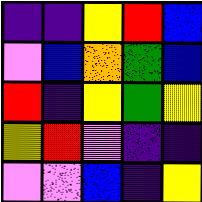[["indigo", "indigo", "yellow", "red", "blue"], ["violet", "blue", "orange", "green", "blue"], ["red", "indigo", "yellow", "green", "yellow"], ["yellow", "red", "violet", "indigo", "indigo"], ["violet", "violet", "blue", "indigo", "yellow"]]